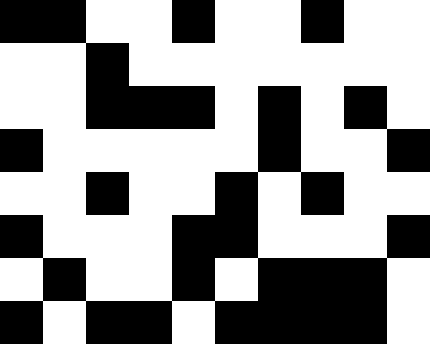[["black", "black", "white", "white", "black", "white", "white", "black", "white", "white"], ["white", "white", "black", "white", "white", "white", "white", "white", "white", "white"], ["white", "white", "black", "black", "black", "white", "black", "white", "black", "white"], ["black", "white", "white", "white", "white", "white", "black", "white", "white", "black"], ["white", "white", "black", "white", "white", "black", "white", "black", "white", "white"], ["black", "white", "white", "white", "black", "black", "white", "white", "white", "black"], ["white", "black", "white", "white", "black", "white", "black", "black", "black", "white"], ["black", "white", "black", "black", "white", "black", "black", "black", "black", "white"]]